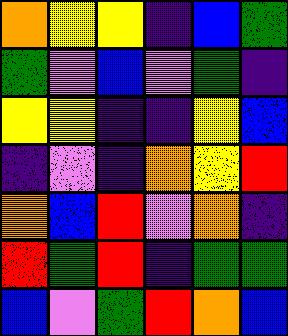[["orange", "yellow", "yellow", "indigo", "blue", "green"], ["green", "violet", "blue", "violet", "green", "indigo"], ["yellow", "yellow", "indigo", "indigo", "yellow", "blue"], ["indigo", "violet", "indigo", "orange", "yellow", "red"], ["orange", "blue", "red", "violet", "orange", "indigo"], ["red", "green", "red", "indigo", "green", "green"], ["blue", "violet", "green", "red", "orange", "blue"]]